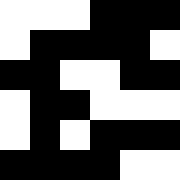[["white", "white", "white", "black", "black", "black"], ["white", "black", "black", "black", "black", "white"], ["black", "black", "white", "white", "black", "black"], ["white", "black", "black", "white", "white", "white"], ["white", "black", "white", "black", "black", "black"], ["black", "black", "black", "black", "white", "white"]]